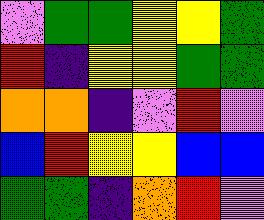[["violet", "green", "green", "yellow", "yellow", "green"], ["red", "indigo", "yellow", "yellow", "green", "green"], ["orange", "orange", "indigo", "violet", "red", "violet"], ["blue", "red", "yellow", "yellow", "blue", "blue"], ["green", "green", "indigo", "orange", "red", "violet"]]